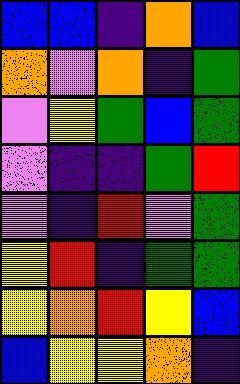[["blue", "blue", "indigo", "orange", "blue"], ["orange", "violet", "orange", "indigo", "green"], ["violet", "yellow", "green", "blue", "green"], ["violet", "indigo", "indigo", "green", "red"], ["violet", "indigo", "red", "violet", "green"], ["yellow", "red", "indigo", "green", "green"], ["yellow", "orange", "red", "yellow", "blue"], ["blue", "yellow", "yellow", "orange", "indigo"]]